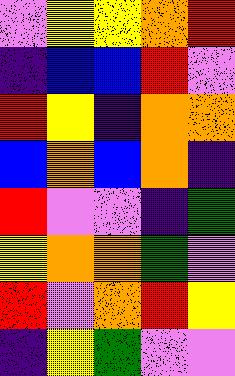[["violet", "yellow", "yellow", "orange", "red"], ["indigo", "blue", "blue", "red", "violet"], ["red", "yellow", "indigo", "orange", "orange"], ["blue", "orange", "blue", "orange", "indigo"], ["red", "violet", "violet", "indigo", "green"], ["yellow", "orange", "orange", "green", "violet"], ["red", "violet", "orange", "red", "yellow"], ["indigo", "yellow", "green", "violet", "violet"]]